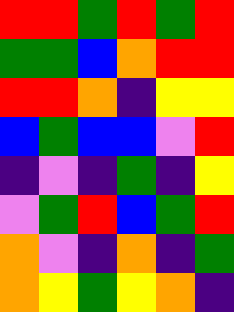[["red", "red", "green", "red", "green", "red"], ["green", "green", "blue", "orange", "red", "red"], ["red", "red", "orange", "indigo", "yellow", "yellow"], ["blue", "green", "blue", "blue", "violet", "red"], ["indigo", "violet", "indigo", "green", "indigo", "yellow"], ["violet", "green", "red", "blue", "green", "red"], ["orange", "violet", "indigo", "orange", "indigo", "green"], ["orange", "yellow", "green", "yellow", "orange", "indigo"]]